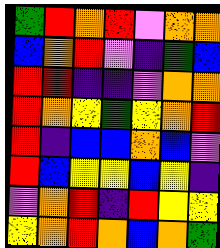[["green", "red", "orange", "red", "violet", "orange", "orange"], ["blue", "orange", "red", "violet", "indigo", "green", "blue"], ["red", "red", "indigo", "indigo", "violet", "orange", "orange"], ["red", "orange", "yellow", "green", "yellow", "orange", "red"], ["red", "indigo", "blue", "blue", "orange", "blue", "violet"], ["red", "blue", "yellow", "yellow", "blue", "yellow", "indigo"], ["violet", "orange", "red", "indigo", "red", "yellow", "yellow"], ["yellow", "orange", "red", "orange", "blue", "orange", "green"]]